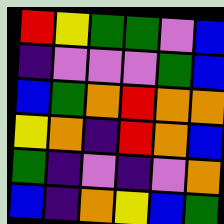[["red", "yellow", "green", "green", "violet", "blue"], ["indigo", "violet", "violet", "violet", "green", "blue"], ["blue", "green", "orange", "red", "orange", "orange"], ["yellow", "orange", "indigo", "red", "orange", "blue"], ["green", "indigo", "violet", "indigo", "violet", "orange"], ["blue", "indigo", "orange", "yellow", "blue", "green"]]